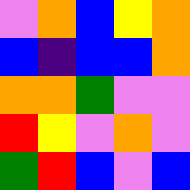[["violet", "orange", "blue", "yellow", "orange"], ["blue", "indigo", "blue", "blue", "orange"], ["orange", "orange", "green", "violet", "violet"], ["red", "yellow", "violet", "orange", "violet"], ["green", "red", "blue", "violet", "blue"]]